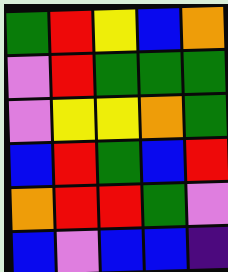[["green", "red", "yellow", "blue", "orange"], ["violet", "red", "green", "green", "green"], ["violet", "yellow", "yellow", "orange", "green"], ["blue", "red", "green", "blue", "red"], ["orange", "red", "red", "green", "violet"], ["blue", "violet", "blue", "blue", "indigo"]]